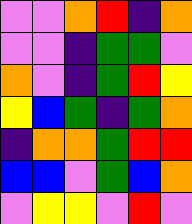[["violet", "violet", "orange", "red", "indigo", "orange"], ["violet", "violet", "indigo", "green", "green", "violet"], ["orange", "violet", "indigo", "green", "red", "yellow"], ["yellow", "blue", "green", "indigo", "green", "orange"], ["indigo", "orange", "orange", "green", "red", "red"], ["blue", "blue", "violet", "green", "blue", "orange"], ["violet", "yellow", "yellow", "violet", "red", "violet"]]